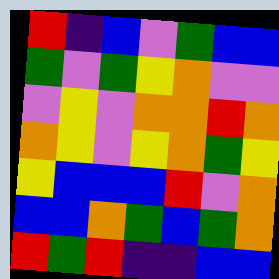[["red", "indigo", "blue", "violet", "green", "blue", "blue"], ["green", "violet", "green", "yellow", "orange", "violet", "violet"], ["violet", "yellow", "violet", "orange", "orange", "red", "orange"], ["orange", "yellow", "violet", "yellow", "orange", "green", "yellow"], ["yellow", "blue", "blue", "blue", "red", "violet", "orange"], ["blue", "blue", "orange", "green", "blue", "green", "orange"], ["red", "green", "red", "indigo", "indigo", "blue", "blue"]]